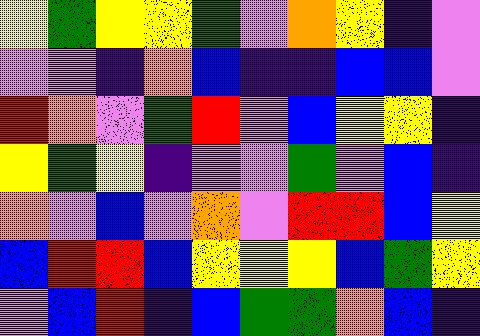[["yellow", "green", "yellow", "yellow", "green", "violet", "orange", "yellow", "indigo", "violet"], ["violet", "violet", "indigo", "orange", "blue", "indigo", "indigo", "blue", "blue", "violet"], ["red", "orange", "violet", "green", "red", "violet", "blue", "yellow", "yellow", "indigo"], ["yellow", "green", "yellow", "indigo", "violet", "violet", "green", "violet", "blue", "indigo"], ["orange", "violet", "blue", "violet", "orange", "violet", "red", "red", "blue", "yellow"], ["blue", "red", "red", "blue", "yellow", "yellow", "yellow", "blue", "green", "yellow"], ["violet", "blue", "red", "indigo", "blue", "green", "green", "orange", "blue", "indigo"]]